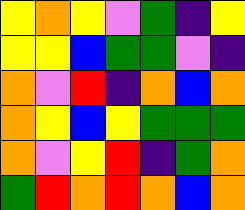[["yellow", "orange", "yellow", "violet", "green", "indigo", "yellow"], ["yellow", "yellow", "blue", "green", "green", "violet", "indigo"], ["orange", "violet", "red", "indigo", "orange", "blue", "orange"], ["orange", "yellow", "blue", "yellow", "green", "green", "green"], ["orange", "violet", "yellow", "red", "indigo", "green", "orange"], ["green", "red", "orange", "red", "orange", "blue", "orange"]]